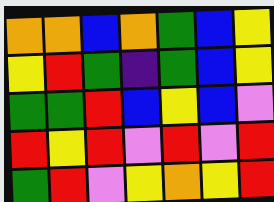[["orange", "orange", "blue", "orange", "green", "blue", "yellow"], ["yellow", "red", "green", "indigo", "green", "blue", "yellow"], ["green", "green", "red", "blue", "yellow", "blue", "violet"], ["red", "yellow", "red", "violet", "red", "violet", "red"], ["green", "red", "violet", "yellow", "orange", "yellow", "red"]]